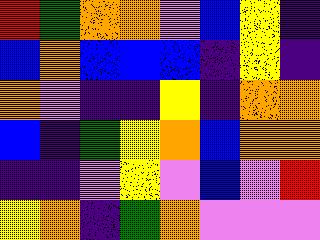[["red", "green", "orange", "orange", "violet", "blue", "yellow", "indigo"], ["blue", "orange", "blue", "blue", "blue", "indigo", "yellow", "indigo"], ["orange", "violet", "indigo", "indigo", "yellow", "indigo", "orange", "orange"], ["blue", "indigo", "green", "yellow", "orange", "blue", "orange", "orange"], ["indigo", "indigo", "violet", "yellow", "violet", "blue", "violet", "red"], ["yellow", "orange", "indigo", "green", "orange", "violet", "violet", "violet"]]